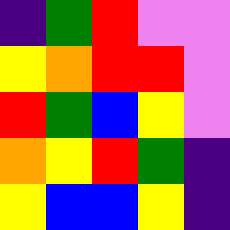[["indigo", "green", "red", "violet", "violet"], ["yellow", "orange", "red", "red", "violet"], ["red", "green", "blue", "yellow", "violet"], ["orange", "yellow", "red", "green", "indigo"], ["yellow", "blue", "blue", "yellow", "indigo"]]